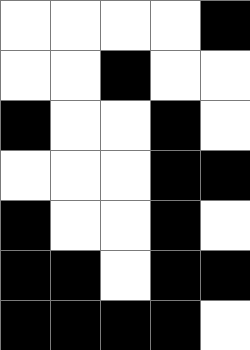[["white", "white", "white", "white", "black"], ["white", "white", "black", "white", "white"], ["black", "white", "white", "black", "white"], ["white", "white", "white", "black", "black"], ["black", "white", "white", "black", "white"], ["black", "black", "white", "black", "black"], ["black", "black", "black", "black", "white"]]